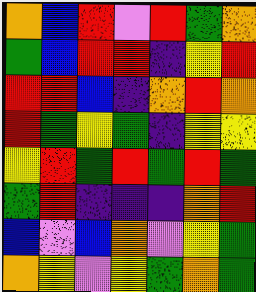[["orange", "blue", "red", "violet", "red", "green", "orange"], ["green", "blue", "red", "red", "indigo", "yellow", "red"], ["red", "red", "blue", "indigo", "orange", "red", "orange"], ["red", "green", "yellow", "green", "indigo", "yellow", "yellow"], ["yellow", "red", "green", "red", "green", "red", "green"], ["green", "red", "indigo", "indigo", "indigo", "orange", "red"], ["blue", "violet", "blue", "orange", "violet", "yellow", "green"], ["orange", "yellow", "violet", "yellow", "green", "orange", "green"]]